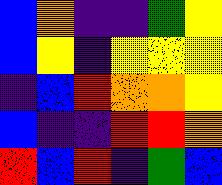[["blue", "orange", "indigo", "indigo", "green", "yellow"], ["blue", "yellow", "indigo", "yellow", "yellow", "yellow"], ["indigo", "blue", "red", "orange", "orange", "yellow"], ["blue", "indigo", "indigo", "red", "red", "orange"], ["red", "blue", "red", "indigo", "green", "blue"]]